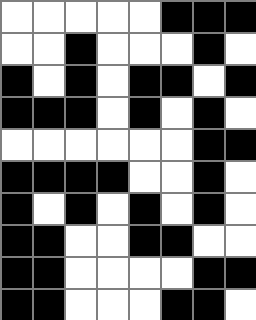[["white", "white", "white", "white", "white", "black", "black", "black"], ["white", "white", "black", "white", "white", "white", "black", "white"], ["black", "white", "black", "white", "black", "black", "white", "black"], ["black", "black", "black", "white", "black", "white", "black", "white"], ["white", "white", "white", "white", "white", "white", "black", "black"], ["black", "black", "black", "black", "white", "white", "black", "white"], ["black", "white", "black", "white", "black", "white", "black", "white"], ["black", "black", "white", "white", "black", "black", "white", "white"], ["black", "black", "white", "white", "white", "white", "black", "black"], ["black", "black", "white", "white", "white", "black", "black", "white"]]